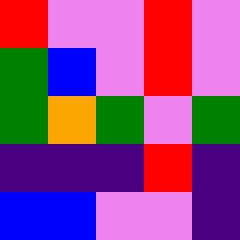[["red", "violet", "violet", "red", "violet"], ["green", "blue", "violet", "red", "violet"], ["green", "orange", "green", "violet", "green"], ["indigo", "indigo", "indigo", "red", "indigo"], ["blue", "blue", "violet", "violet", "indigo"]]